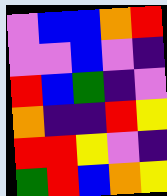[["violet", "blue", "blue", "orange", "red"], ["violet", "violet", "blue", "violet", "indigo"], ["red", "blue", "green", "indigo", "violet"], ["orange", "indigo", "indigo", "red", "yellow"], ["red", "red", "yellow", "violet", "indigo"], ["green", "red", "blue", "orange", "yellow"]]